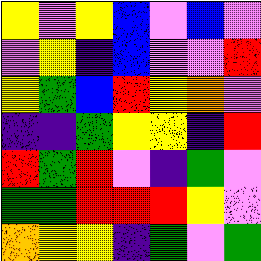[["yellow", "violet", "yellow", "blue", "violet", "blue", "violet"], ["violet", "yellow", "indigo", "blue", "violet", "violet", "red"], ["yellow", "green", "blue", "red", "yellow", "orange", "violet"], ["indigo", "indigo", "green", "yellow", "yellow", "indigo", "red"], ["red", "green", "red", "violet", "indigo", "green", "violet"], ["green", "green", "red", "red", "red", "yellow", "violet"], ["orange", "yellow", "yellow", "indigo", "green", "violet", "green"]]